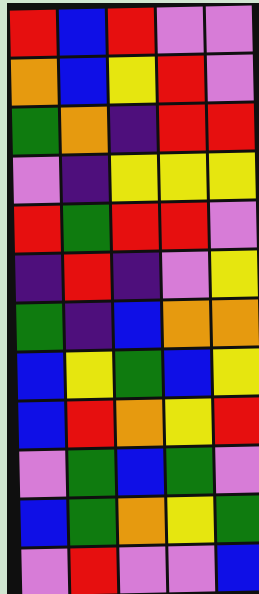[["red", "blue", "red", "violet", "violet"], ["orange", "blue", "yellow", "red", "violet"], ["green", "orange", "indigo", "red", "red"], ["violet", "indigo", "yellow", "yellow", "yellow"], ["red", "green", "red", "red", "violet"], ["indigo", "red", "indigo", "violet", "yellow"], ["green", "indigo", "blue", "orange", "orange"], ["blue", "yellow", "green", "blue", "yellow"], ["blue", "red", "orange", "yellow", "red"], ["violet", "green", "blue", "green", "violet"], ["blue", "green", "orange", "yellow", "green"], ["violet", "red", "violet", "violet", "blue"]]